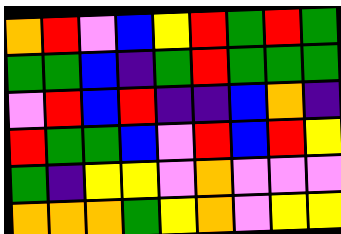[["orange", "red", "violet", "blue", "yellow", "red", "green", "red", "green"], ["green", "green", "blue", "indigo", "green", "red", "green", "green", "green"], ["violet", "red", "blue", "red", "indigo", "indigo", "blue", "orange", "indigo"], ["red", "green", "green", "blue", "violet", "red", "blue", "red", "yellow"], ["green", "indigo", "yellow", "yellow", "violet", "orange", "violet", "violet", "violet"], ["orange", "orange", "orange", "green", "yellow", "orange", "violet", "yellow", "yellow"]]